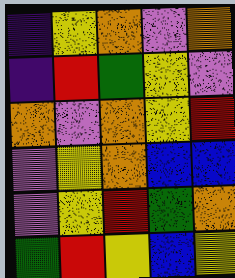[["indigo", "yellow", "orange", "violet", "orange"], ["indigo", "red", "green", "yellow", "violet"], ["orange", "violet", "orange", "yellow", "red"], ["violet", "yellow", "orange", "blue", "blue"], ["violet", "yellow", "red", "green", "orange"], ["green", "red", "yellow", "blue", "yellow"]]